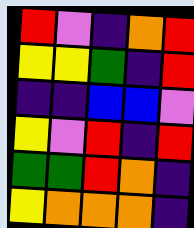[["red", "violet", "indigo", "orange", "red"], ["yellow", "yellow", "green", "indigo", "red"], ["indigo", "indigo", "blue", "blue", "violet"], ["yellow", "violet", "red", "indigo", "red"], ["green", "green", "red", "orange", "indigo"], ["yellow", "orange", "orange", "orange", "indigo"]]